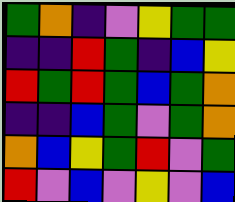[["green", "orange", "indigo", "violet", "yellow", "green", "green"], ["indigo", "indigo", "red", "green", "indigo", "blue", "yellow"], ["red", "green", "red", "green", "blue", "green", "orange"], ["indigo", "indigo", "blue", "green", "violet", "green", "orange"], ["orange", "blue", "yellow", "green", "red", "violet", "green"], ["red", "violet", "blue", "violet", "yellow", "violet", "blue"]]